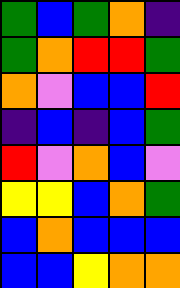[["green", "blue", "green", "orange", "indigo"], ["green", "orange", "red", "red", "green"], ["orange", "violet", "blue", "blue", "red"], ["indigo", "blue", "indigo", "blue", "green"], ["red", "violet", "orange", "blue", "violet"], ["yellow", "yellow", "blue", "orange", "green"], ["blue", "orange", "blue", "blue", "blue"], ["blue", "blue", "yellow", "orange", "orange"]]